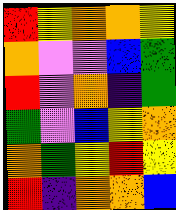[["red", "yellow", "orange", "orange", "yellow"], ["orange", "violet", "violet", "blue", "green"], ["red", "violet", "orange", "indigo", "green"], ["green", "violet", "blue", "yellow", "orange"], ["orange", "green", "yellow", "red", "yellow"], ["red", "indigo", "orange", "orange", "blue"]]